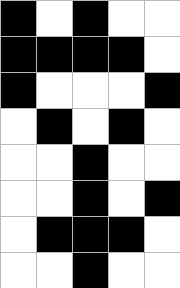[["black", "white", "black", "white", "white"], ["black", "black", "black", "black", "white"], ["black", "white", "white", "white", "black"], ["white", "black", "white", "black", "white"], ["white", "white", "black", "white", "white"], ["white", "white", "black", "white", "black"], ["white", "black", "black", "black", "white"], ["white", "white", "black", "white", "white"]]